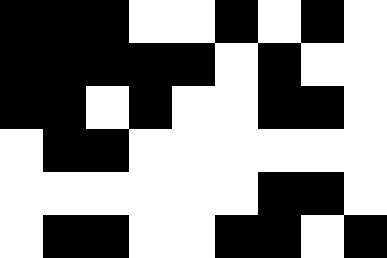[["black", "black", "black", "white", "white", "black", "white", "black", "white"], ["black", "black", "black", "black", "black", "white", "black", "white", "white"], ["black", "black", "white", "black", "white", "white", "black", "black", "white"], ["white", "black", "black", "white", "white", "white", "white", "white", "white"], ["white", "white", "white", "white", "white", "white", "black", "black", "white"], ["white", "black", "black", "white", "white", "black", "black", "white", "black"]]